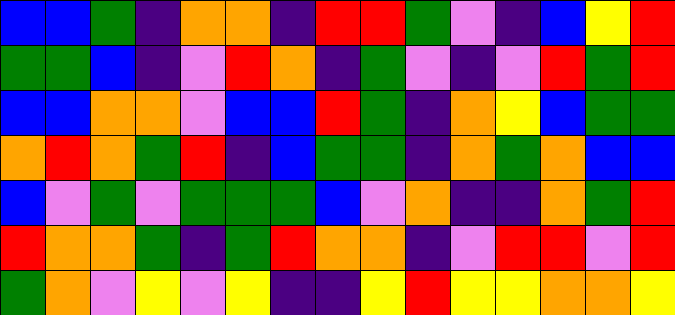[["blue", "blue", "green", "indigo", "orange", "orange", "indigo", "red", "red", "green", "violet", "indigo", "blue", "yellow", "red"], ["green", "green", "blue", "indigo", "violet", "red", "orange", "indigo", "green", "violet", "indigo", "violet", "red", "green", "red"], ["blue", "blue", "orange", "orange", "violet", "blue", "blue", "red", "green", "indigo", "orange", "yellow", "blue", "green", "green"], ["orange", "red", "orange", "green", "red", "indigo", "blue", "green", "green", "indigo", "orange", "green", "orange", "blue", "blue"], ["blue", "violet", "green", "violet", "green", "green", "green", "blue", "violet", "orange", "indigo", "indigo", "orange", "green", "red"], ["red", "orange", "orange", "green", "indigo", "green", "red", "orange", "orange", "indigo", "violet", "red", "red", "violet", "red"], ["green", "orange", "violet", "yellow", "violet", "yellow", "indigo", "indigo", "yellow", "red", "yellow", "yellow", "orange", "orange", "yellow"]]